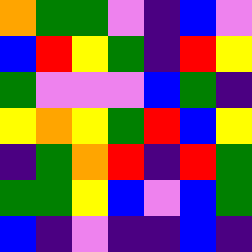[["orange", "green", "green", "violet", "indigo", "blue", "violet"], ["blue", "red", "yellow", "green", "indigo", "red", "yellow"], ["green", "violet", "violet", "violet", "blue", "green", "indigo"], ["yellow", "orange", "yellow", "green", "red", "blue", "yellow"], ["indigo", "green", "orange", "red", "indigo", "red", "green"], ["green", "green", "yellow", "blue", "violet", "blue", "green"], ["blue", "indigo", "violet", "indigo", "indigo", "blue", "indigo"]]